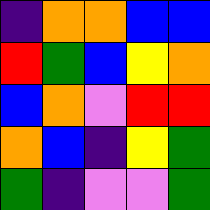[["indigo", "orange", "orange", "blue", "blue"], ["red", "green", "blue", "yellow", "orange"], ["blue", "orange", "violet", "red", "red"], ["orange", "blue", "indigo", "yellow", "green"], ["green", "indigo", "violet", "violet", "green"]]